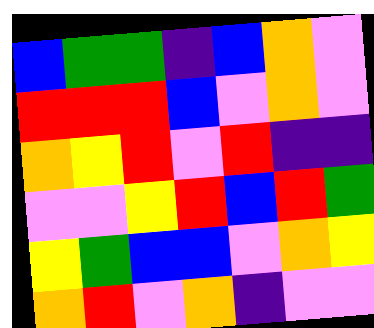[["blue", "green", "green", "indigo", "blue", "orange", "violet"], ["red", "red", "red", "blue", "violet", "orange", "violet"], ["orange", "yellow", "red", "violet", "red", "indigo", "indigo"], ["violet", "violet", "yellow", "red", "blue", "red", "green"], ["yellow", "green", "blue", "blue", "violet", "orange", "yellow"], ["orange", "red", "violet", "orange", "indigo", "violet", "violet"]]